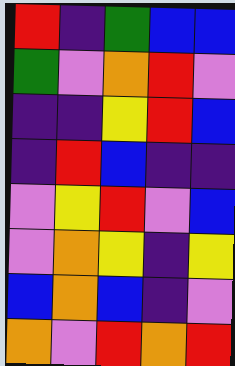[["red", "indigo", "green", "blue", "blue"], ["green", "violet", "orange", "red", "violet"], ["indigo", "indigo", "yellow", "red", "blue"], ["indigo", "red", "blue", "indigo", "indigo"], ["violet", "yellow", "red", "violet", "blue"], ["violet", "orange", "yellow", "indigo", "yellow"], ["blue", "orange", "blue", "indigo", "violet"], ["orange", "violet", "red", "orange", "red"]]